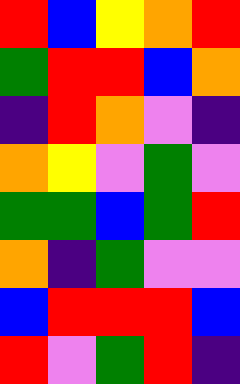[["red", "blue", "yellow", "orange", "red"], ["green", "red", "red", "blue", "orange"], ["indigo", "red", "orange", "violet", "indigo"], ["orange", "yellow", "violet", "green", "violet"], ["green", "green", "blue", "green", "red"], ["orange", "indigo", "green", "violet", "violet"], ["blue", "red", "red", "red", "blue"], ["red", "violet", "green", "red", "indigo"]]